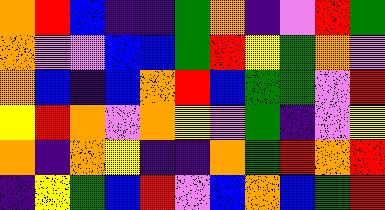[["orange", "red", "blue", "indigo", "indigo", "green", "orange", "indigo", "violet", "red", "green"], ["orange", "violet", "violet", "blue", "blue", "green", "red", "yellow", "green", "orange", "violet"], ["orange", "blue", "indigo", "blue", "orange", "red", "blue", "green", "green", "violet", "red"], ["yellow", "red", "orange", "violet", "orange", "yellow", "violet", "green", "indigo", "violet", "yellow"], ["orange", "indigo", "orange", "yellow", "indigo", "indigo", "orange", "green", "red", "orange", "red"], ["indigo", "yellow", "green", "blue", "red", "violet", "blue", "orange", "blue", "green", "red"]]